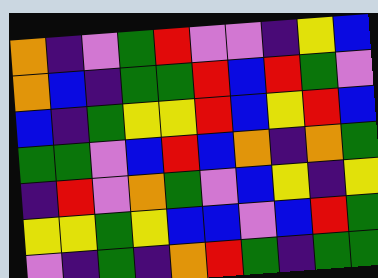[["orange", "indigo", "violet", "green", "red", "violet", "violet", "indigo", "yellow", "blue"], ["orange", "blue", "indigo", "green", "green", "red", "blue", "red", "green", "violet"], ["blue", "indigo", "green", "yellow", "yellow", "red", "blue", "yellow", "red", "blue"], ["green", "green", "violet", "blue", "red", "blue", "orange", "indigo", "orange", "green"], ["indigo", "red", "violet", "orange", "green", "violet", "blue", "yellow", "indigo", "yellow"], ["yellow", "yellow", "green", "yellow", "blue", "blue", "violet", "blue", "red", "green"], ["violet", "indigo", "green", "indigo", "orange", "red", "green", "indigo", "green", "green"]]